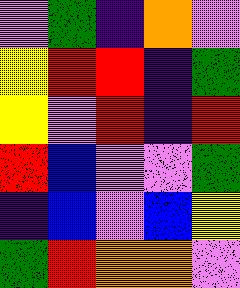[["violet", "green", "indigo", "orange", "violet"], ["yellow", "red", "red", "indigo", "green"], ["yellow", "violet", "red", "indigo", "red"], ["red", "blue", "violet", "violet", "green"], ["indigo", "blue", "violet", "blue", "yellow"], ["green", "red", "orange", "orange", "violet"]]